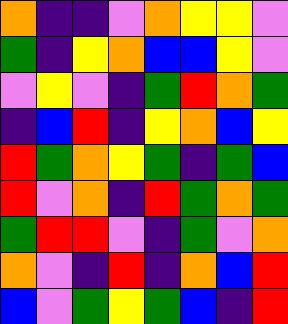[["orange", "indigo", "indigo", "violet", "orange", "yellow", "yellow", "violet"], ["green", "indigo", "yellow", "orange", "blue", "blue", "yellow", "violet"], ["violet", "yellow", "violet", "indigo", "green", "red", "orange", "green"], ["indigo", "blue", "red", "indigo", "yellow", "orange", "blue", "yellow"], ["red", "green", "orange", "yellow", "green", "indigo", "green", "blue"], ["red", "violet", "orange", "indigo", "red", "green", "orange", "green"], ["green", "red", "red", "violet", "indigo", "green", "violet", "orange"], ["orange", "violet", "indigo", "red", "indigo", "orange", "blue", "red"], ["blue", "violet", "green", "yellow", "green", "blue", "indigo", "red"]]